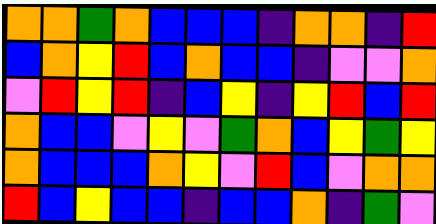[["orange", "orange", "green", "orange", "blue", "blue", "blue", "indigo", "orange", "orange", "indigo", "red"], ["blue", "orange", "yellow", "red", "blue", "orange", "blue", "blue", "indigo", "violet", "violet", "orange"], ["violet", "red", "yellow", "red", "indigo", "blue", "yellow", "indigo", "yellow", "red", "blue", "red"], ["orange", "blue", "blue", "violet", "yellow", "violet", "green", "orange", "blue", "yellow", "green", "yellow"], ["orange", "blue", "blue", "blue", "orange", "yellow", "violet", "red", "blue", "violet", "orange", "orange"], ["red", "blue", "yellow", "blue", "blue", "indigo", "blue", "blue", "orange", "indigo", "green", "violet"]]